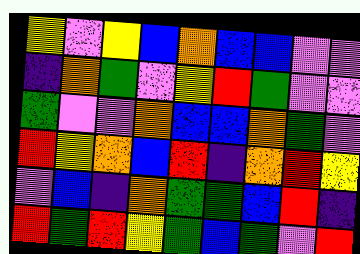[["yellow", "violet", "yellow", "blue", "orange", "blue", "blue", "violet", "violet"], ["indigo", "orange", "green", "violet", "yellow", "red", "green", "violet", "violet"], ["green", "violet", "violet", "orange", "blue", "blue", "orange", "green", "violet"], ["red", "yellow", "orange", "blue", "red", "indigo", "orange", "red", "yellow"], ["violet", "blue", "indigo", "orange", "green", "green", "blue", "red", "indigo"], ["red", "green", "red", "yellow", "green", "blue", "green", "violet", "red"]]